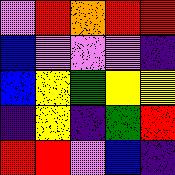[["violet", "red", "orange", "red", "red"], ["blue", "violet", "violet", "violet", "indigo"], ["blue", "yellow", "green", "yellow", "yellow"], ["indigo", "yellow", "indigo", "green", "red"], ["red", "red", "violet", "blue", "indigo"]]